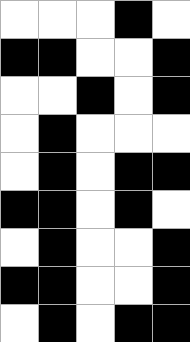[["white", "white", "white", "black", "white"], ["black", "black", "white", "white", "black"], ["white", "white", "black", "white", "black"], ["white", "black", "white", "white", "white"], ["white", "black", "white", "black", "black"], ["black", "black", "white", "black", "white"], ["white", "black", "white", "white", "black"], ["black", "black", "white", "white", "black"], ["white", "black", "white", "black", "black"]]